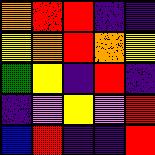[["orange", "red", "red", "indigo", "indigo"], ["yellow", "orange", "red", "orange", "yellow"], ["green", "yellow", "indigo", "red", "indigo"], ["indigo", "violet", "yellow", "violet", "red"], ["blue", "red", "indigo", "indigo", "red"]]